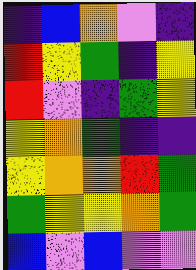[["indigo", "blue", "orange", "violet", "indigo"], ["red", "yellow", "green", "indigo", "yellow"], ["red", "violet", "indigo", "green", "yellow"], ["yellow", "orange", "green", "indigo", "indigo"], ["yellow", "orange", "orange", "red", "green"], ["green", "yellow", "yellow", "orange", "green"], ["blue", "violet", "blue", "violet", "violet"]]